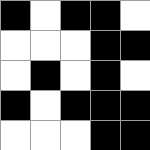[["black", "white", "black", "black", "white"], ["white", "white", "white", "black", "black"], ["white", "black", "white", "black", "white"], ["black", "white", "black", "black", "black"], ["white", "white", "white", "black", "black"]]